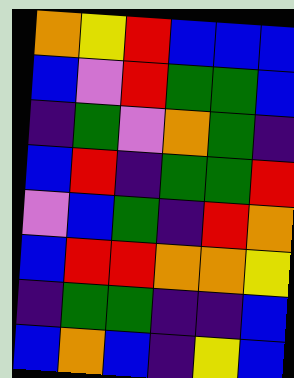[["orange", "yellow", "red", "blue", "blue", "blue"], ["blue", "violet", "red", "green", "green", "blue"], ["indigo", "green", "violet", "orange", "green", "indigo"], ["blue", "red", "indigo", "green", "green", "red"], ["violet", "blue", "green", "indigo", "red", "orange"], ["blue", "red", "red", "orange", "orange", "yellow"], ["indigo", "green", "green", "indigo", "indigo", "blue"], ["blue", "orange", "blue", "indigo", "yellow", "blue"]]